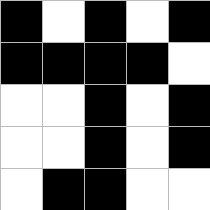[["black", "white", "black", "white", "black"], ["black", "black", "black", "black", "white"], ["white", "white", "black", "white", "black"], ["white", "white", "black", "white", "black"], ["white", "black", "black", "white", "white"]]